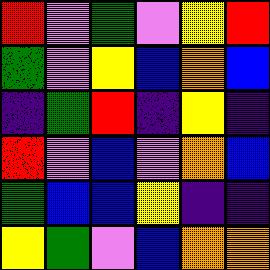[["red", "violet", "green", "violet", "yellow", "red"], ["green", "violet", "yellow", "blue", "orange", "blue"], ["indigo", "green", "red", "indigo", "yellow", "indigo"], ["red", "violet", "blue", "violet", "orange", "blue"], ["green", "blue", "blue", "yellow", "indigo", "indigo"], ["yellow", "green", "violet", "blue", "orange", "orange"]]